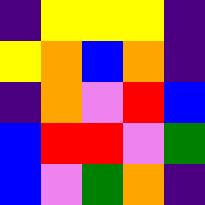[["indigo", "yellow", "yellow", "yellow", "indigo"], ["yellow", "orange", "blue", "orange", "indigo"], ["indigo", "orange", "violet", "red", "blue"], ["blue", "red", "red", "violet", "green"], ["blue", "violet", "green", "orange", "indigo"]]